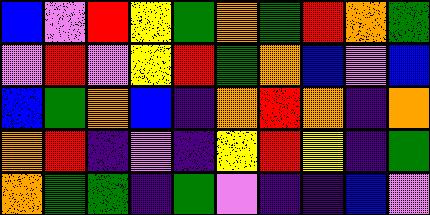[["blue", "violet", "red", "yellow", "green", "orange", "green", "red", "orange", "green"], ["violet", "red", "violet", "yellow", "red", "green", "orange", "blue", "violet", "blue"], ["blue", "green", "orange", "blue", "indigo", "orange", "red", "orange", "indigo", "orange"], ["orange", "red", "indigo", "violet", "indigo", "yellow", "red", "yellow", "indigo", "green"], ["orange", "green", "green", "indigo", "green", "violet", "indigo", "indigo", "blue", "violet"]]